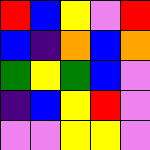[["red", "blue", "yellow", "violet", "red"], ["blue", "indigo", "orange", "blue", "orange"], ["green", "yellow", "green", "blue", "violet"], ["indigo", "blue", "yellow", "red", "violet"], ["violet", "violet", "yellow", "yellow", "violet"]]